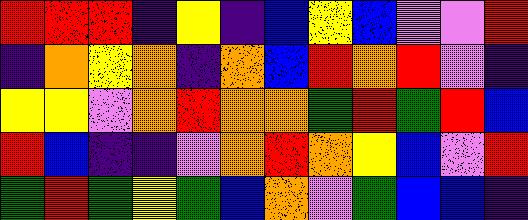[["red", "red", "red", "indigo", "yellow", "indigo", "blue", "yellow", "blue", "violet", "violet", "red"], ["indigo", "orange", "yellow", "orange", "indigo", "orange", "blue", "red", "orange", "red", "violet", "indigo"], ["yellow", "yellow", "violet", "orange", "red", "orange", "orange", "green", "red", "green", "red", "blue"], ["red", "blue", "indigo", "indigo", "violet", "orange", "red", "orange", "yellow", "blue", "violet", "red"], ["green", "red", "green", "yellow", "green", "blue", "orange", "violet", "green", "blue", "blue", "indigo"]]